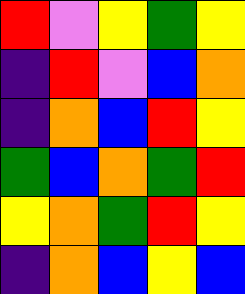[["red", "violet", "yellow", "green", "yellow"], ["indigo", "red", "violet", "blue", "orange"], ["indigo", "orange", "blue", "red", "yellow"], ["green", "blue", "orange", "green", "red"], ["yellow", "orange", "green", "red", "yellow"], ["indigo", "orange", "blue", "yellow", "blue"]]